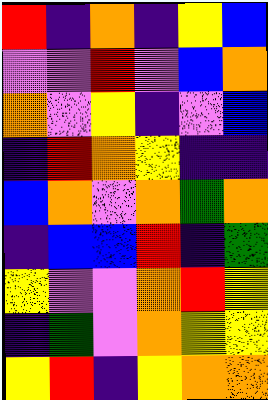[["red", "indigo", "orange", "indigo", "yellow", "blue"], ["violet", "violet", "red", "violet", "blue", "orange"], ["orange", "violet", "yellow", "indigo", "violet", "blue"], ["indigo", "red", "orange", "yellow", "indigo", "indigo"], ["blue", "orange", "violet", "orange", "green", "orange"], ["indigo", "blue", "blue", "red", "indigo", "green"], ["yellow", "violet", "violet", "orange", "red", "yellow"], ["indigo", "green", "violet", "orange", "yellow", "yellow"], ["yellow", "red", "indigo", "yellow", "orange", "orange"]]